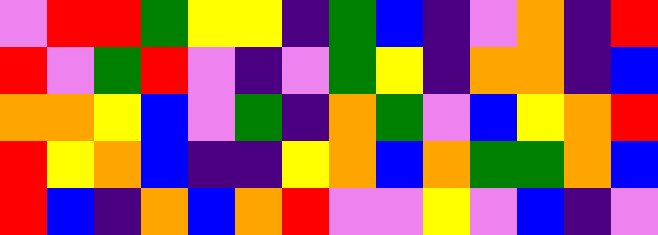[["violet", "red", "red", "green", "yellow", "yellow", "indigo", "green", "blue", "indigo", "violet", "orange", "indigo", "red"], ["red", "violet", "green", "red", "violet", "indigo", "violet", "green", "yellow", "indigo", "orange", "orange", "indigo", "blue"], ["orange", "orange", "yellow", "blue", "violet", "green", "indigo", "orange", "green", "violet", "blue", "yellow", "orange", "red"], ["red", "yellow", "orange", "blue", "indigo", "indigo", "yellow", "orange", "blue", "orange", "green", "green", "orange", "blue"], ["red", "blue", "indigo", "orange", "blue", "orange", "red", "violet", "violet", "yellow", "violet", "blue", "indigo", "violet"]]